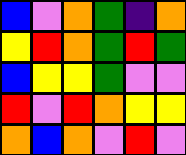[["blue", "violet", "orange", "green", "indigo", "orange"], ["yellow", "red", "orange", "green", "red", "green"], ["blue", "yellow", "yellow", "green", "violet", "violet"], ["red", "violet", "red", "orange", "yellow", "yellow"], ["orange", "blue", "orange", "violet", "red", "violet"]]